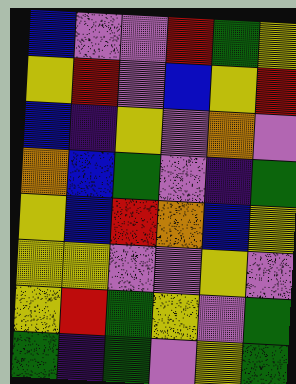[["blue", "violet", "violet", "red", "green", "yellow"], ["yellow", "red", "violet", "blue", "yellow", "red"], ["blue", "indigo", "yellow", "violet", "orange", "violet"], ["orange", "blue", "green", "violet", "indigo", "green"], ["yellow", "blue", "red", "orange", "blue", "yellow"], ["yellow", "yellow", "violet", "violet", "yellow", "violet"], ["yellow", "red", "green", "yellow", "violet", "green"], ["green", "indigo", "green", "violet", "yellow", "green"]]